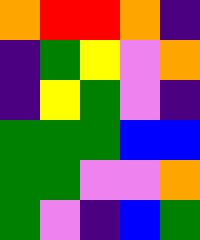[["orange", "red", "red", "orange", "indigo"], ["indigo", "green", "yellow", "violet", "orange"], ["indigo", "yellow", "green", "violet", "indigo"], ["green", "green", "green", "blue", "blue"], ["green", "green", "violet", "violet", "orange"], ["green", "violet", "indigo", "blue", "green"]]